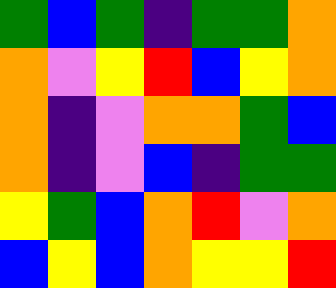[["green", "blue", "green", "indigo", "green", "green", "orange"], ["orange", "violet", "yellow", "red", "blue", "yellow", "orange"], ["orange", "indigo", "violet", "orange", "orange", "green", "blue"], ["orange", "indigo", "violet", "blue", "indigo", "green", "green"], ["yellow", "green", "blue", "orange", "red", "violet", "orange"], ["blue", "yellow", "blue", "orange", "yellow", "yellow", "red"]]